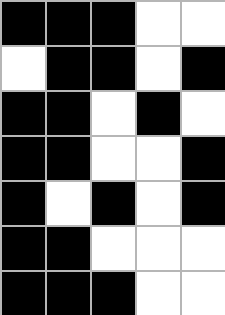[["black", "black", "black", "white", "white"], ["white", "black", "black", "white", "black"], ["black", "black", "white", "black", "white"], ["black", "black", "white", "white", "black"], ["black", "white", "black", "white", "black"], ["black", "black", "white", "white", "white"], ["black", "black", "black", "white", "white"]]